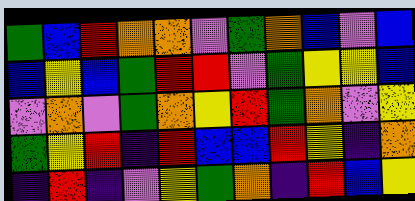[["green", "blue", "red", "orange", "orange", "violet", "green", "orange", "blue", "violet", "blue"], ["blue", "yellow", "blue", "green", "red", "red", "violet", "green", "yellow", "yellow", "blue"], ["violet", "orange", "violet", "green", "orange", "yellow", "red", "green", "orange", "violet", "yellow"], ["green", "yellow", "red", "indigo", "red", "blue", "blue", "red", "yellow", "indigo", "orange"], ["indigo", "red", "indigo", "violet", "yellow", "green", "orange", "indigo", "red", "blue", "yellow"]]